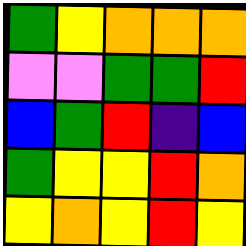[["green", "yellow", "orange", "orange", "orange"], ["violet", "violet", "green", "green", "red"], ["blue", "green", "red", "indigo", "blue"], ["green", "yellow", "yellow", "red", "orange"], ["yellow", "orange", "yellow", "red", "yellow"]]